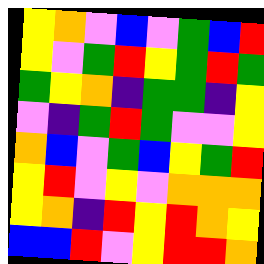[["yellow", "orange", "violet", "blue", "violet", "green", "blue", "red"], ["yellow", "violet", "green", "red", "yellow", "green", "red", "green"], ["green", "yellow", "orange", "indigo", "green", "green", "indigo", "yellow"], ["violet", "indigo", "green", "red", "green", "violet", "violet", "yellow"], ["orange", "blue", "violet", "green", "blue", "yellow", "green", "red"], ["yellow", "red", "violet", "yellow", "violet", "orange", "orange", "orange"], ["yellow", "orange", "indigo", "red", "yellow", "red", "orange", "yellow"], ["blue", "blue", "red", "violet", "yellow", "red", "red", "orange"]]